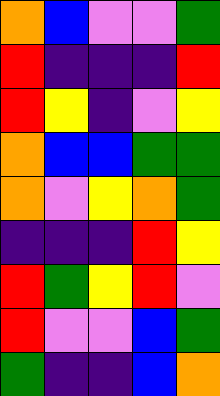[["orange", "blue", "violet", "violet", "green"], ["red", "indigo", "indigo", "indigo", "red"], ["red", "yellow", "indigo", "violet", "yellow"], ["orange", "blue", "blue", "green", "green"], ["orange", "violet", "yellow", "orange", "green"], ["indigo", "indigo", "indigo", "red", "yellow"], ["red", "green", "yellow", "red", "violet"], ["red", "violet", "violet", "blue", "green"], ["green", "indigo", "indigo", "blue", "orange"]]